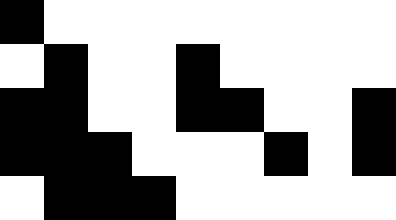[["black", "white", "white", "white", "white", "white", "white", "white", "white"], ["white", "black", "white", "white", "black", "white", "white", "white", "white"], ["black", "black", "white", "white", "black", "black", "white", "white", "black"], ["black", "black", "black", "white", "white", "white", "black", "white", "black"], ["white", "black", "black", "black", "white", "white", "white", "white", "white"]]